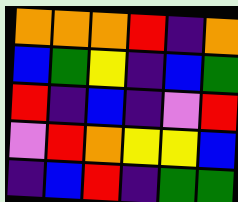[["orange", "orange", "orange", "red", "indigo", "orange"], ["blue", "green", "yellow", "indigo", "blue", "green"], ["red", "indigo", "blue", "indigo", "violet", "red"], ["violet", "red", "orange", "yellow", "yellow", "blue"], ["indigo", "blue", "red", "indigo", "green", "green"]]